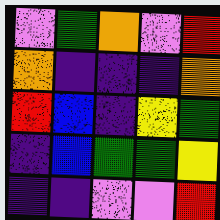[["violet", "green", "orange", "violet", "red"], ["orange", "indigo", "indigo", "indigo", "orange"], ["red", "blue", "indigo", "yellow", "green"], ["indigo", "blue", "green", "green", "yellow"], ["indigo", "indigo", "violet", "violet", "red"]]